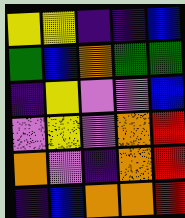[["yellow", "yellow", "indigo", "indigo", "blue"], ["green", "blue", "orange", "green", "green"], ["indigo", "yellow", "violet", "violet", "blue"], ["violet", "yellow", "violet", "orange", "red"], ["orange", "violet", "indigo", "orange", "red"], ["indigo", "blue", "orange", "orange", "red"]]